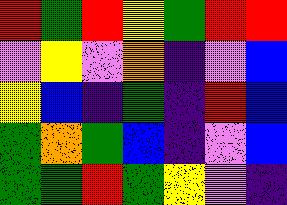[["red", "green", "red", "yellow", "green", "red", "red"], ["violet", "yellow", "violet", "orange", "indigo", "violet", "blue"], ["yellow", "blue", "indigo", "green", "indigo", "red", "blue"], ["green", "orange", "green", "blue", "indigo", "violet", "blue"], ["green", "green", "red", "green", "yellow", "violet", "indigo"]]